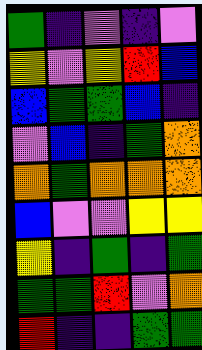[["green", "indigo", "violet", "indigo", "violet"], ["yellow", "violet", "yellow", "red", "blue"], ["blue", "green", "green", "blue", "indigo"], ["violet", "blue", "indigo", "green", "orange"], ["orange", "green", "orange", "orange", "orange"], ["blue", "violet", "violet", "yellow", "yellow"], ["yellow", "indigo", "green", "indigo", "green"], ["green", "green", "red", "violet", "orange"], ["red", "indigo", "indigo", "green", "green"]]